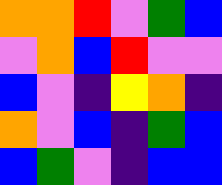[["orange", "orange", "red", "violet", "green", "blue"], ["violet", "orange", "blue", "red", "violet", "violet"], ["blue", "violet", "indigo", "yellow", "orange", "indigo"], ["orange", "violet", "blue", "indigo", "green", "blue"], ["blue", "green", "violet", "indigo", "blue", "blue"]]